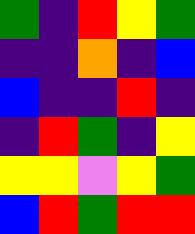[["green", "indigo", "red", "yellow", "green"], ["indigo", "indigo", "orange", "indigo", "blue"], ["blue", "indigo", "indigo", "red", "indigo"], ["indigo", "red", "green", "indigo", "yellow"], ["yellow", "yellow", "violet", "yellow", "green"], ["blue", "red", "green", "red", "red"]]